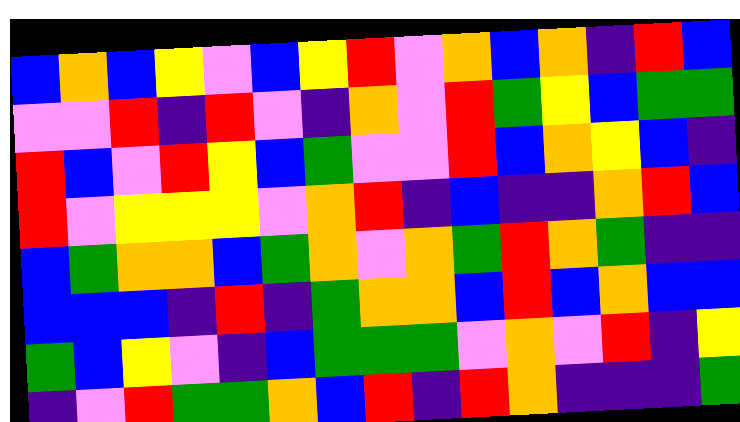[["blue", "orange", "blue", "yellow", "violet", "blue", "yellow", "red", "violet", "orange", "blue", "orange", "indigo", "red", "blue"], ["violet", "violet", "red", "indigo", "red", "violet", "indigo", "orange", "violet", "red", "green", "yellow", "blue", "green", "green"], ["red", "blue", "violet", "red", "yellow", "blue", "green", "violet", "violet", "red", "blue", "orange", "yellow", "blue", "indigo"], ["red", "violet", "yellow", "yellow", "yellow", "violet", "orange", "red", "indigo", "blue", "indigo", "indigo", "orange", "red", "blue"], ["blue", "green", "orange", "orange", "blue", "green", "orange", "violet", "orange", "green", "red", "orange", "green", "indigo", "indigo"], ["blue", "blue", "blue", "indigo", "red", "indigo", "green", "orange", "orange", "blue", "red", "blue", "orange", "blue", "blue"], ["green", "blue", "yellow", "violet", "indigo", "blue", "green", "green", "green", "violet", "orange", "violet", "red", "indigo", "yellow"], ["indigo", "violet", "red", "green", "green", "orange", "blue", "red", "indigo", "red", "orange", "indigo", "indigo", "indigo", "green"]]